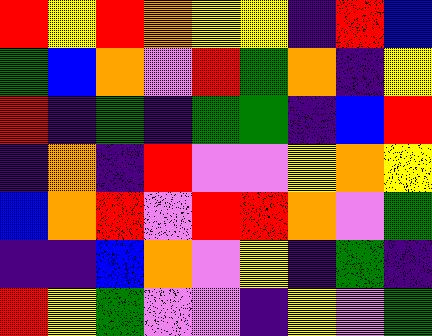[["red", "yellow", "red", "orange", "yellow", "yellow", "indigo", "red", "blue"], ["green", "blue", "orange", "violet", "red", "green", "orange", "indigo", "yellow"], ["red", "indigo", "green", "indigo", "green", "green", "indigo", "blue", "red"], ["indigo", "orange", "indigo", "red", "violet", "violet", "yellow", "orange", "yellow"], ["blue", "orange", "red", "violet", "red", "red", "orange", "violet", "green"], ["indigo", "indigo", "blue", "orange", "violet", "yellow", "indigo", "green", "indigo"], ["red", "yellow", "green", "violet", "violet", "indigo", "yellow", "violet", "green"]]